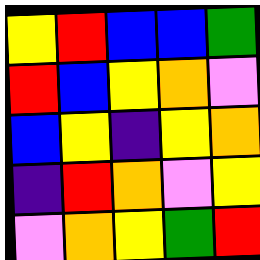[["yellow", "red", "blue", "blue", "green"], ["red", "blue", "yellow", "orange", "violet"], ["blue", "yellow", "indigo", "yellow", "orange"], ["indigo", "red", "orange", "violet", "yellow"], ["violet", "orange", "yellow", "green", "red"]]